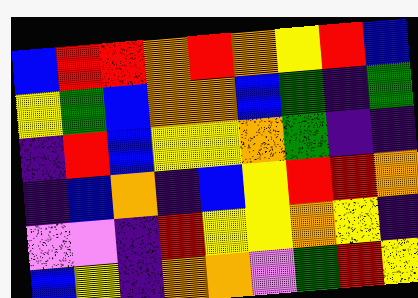[["blue", "red", "red", "orange", "red", "orange", "yellow", "red", "blue"], ["yellow", "green", "blue", "orange", "orange", "blue", "green", "indigo", "green"], ["indigo", "red", "blue", "yellow", "yellow", "orange", "green", "indigo", "indigo"], ["indigo", "blue", "orange", "indigo", "blue", "yellow", "red", "red", "orange"], ["violet", "violet", "indigo", "red", "yellow", "yellow", "orange", "yellow", "indigo"], ["blue", "yellow", "indigo", "orange", "orange", "violet", "green", "red", "yellow"]]